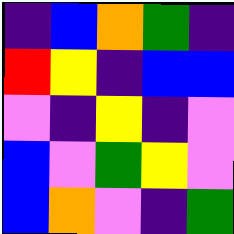[["indigo", "blue", "orange", "green", "indigo"], ["red", "yellow", "indigo", "blue", "blue"], ["violet", "indigo", "yellow", "indigo", "violet"], ["blue", "violet", "green", "yellow", "violet"], ["blue", "orange", "violet", "indigo", "green"]]